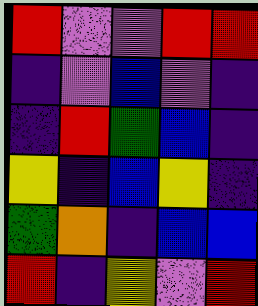[["red", "violet", "violet", "red", "red"], ["indigo", "violet", "blue", "violet", "indigo"], ["indigo", "red", "green", "blue", "indigo"], ["yellow", "indigo", "blue", "yellow", "indigo"], ["green", "orange", "indigo", "blue", "blue"], ["red", "indigo", "yellow", "violet", "red"]]